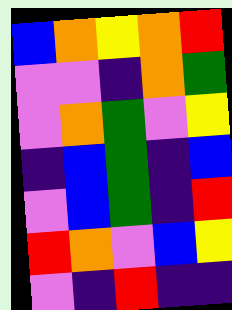[["blue", "orange", "yellow", "orange", "red"], ["violet", "violet", "indigo", "orange", "green"], ["violet", "orange", "green", "violet", "yellow"], ["indigo", "blue", "green", "indigo", "blue"], ["violet", "blue", "green", "indigo", "red"], ["red", "orange", "violet", "blue", "yellow"], ["violet", "indigo", "red", "indigo", "indigo"]]